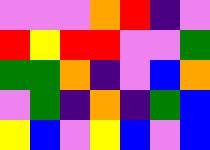[["violet", "violet", "violet", "orange", "red", "indigo", "violet"], ["red", "yellow", "red", "red", "violet", "violet", "green"], ["green", "green", "orange", "indigo", "violet", "blue", "orange"], ["violet", "green", "indigo", "orange", "indigo", "green", "blue"], ["yellow", "blue", "violet", "yellow", "blue", "violet", "blue"]]